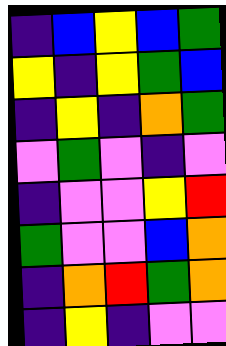[["indigo", "blue", "yellow", "blue", "green"], ["yellow", "indigo", "yellow", "green", "blue"], ["indigo", "yellow", "indigo", "orange", "green"], ["violet", "green", "violet", "indigo", "violet"], ["indigo", "violet", "violet", "yellow", "red"], ["green", "violet", "violet", "blue", "orange"], ["indigo", "orange", "red", "green", "orange"], ["indigo", "yellow", "indigo", "violet", "violet"]]